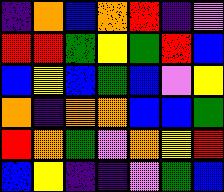[["indigo", "orange", "blue", "orange", "red", "indigo", "violet"], ["red", "red", "green", "yellow", "green", "red", "blue"], ["blue", "yellow", "blue", "green", "blue", "violet", "yellow"], ["orange", "indigo", "orange", "orange", "blue", "blue", "green"], ["red", "orange", "green", "violet", "orange", "yellow", "red"], ["blue", "yellow", "indigo", "indigo", "violet", "green", "blue"]]